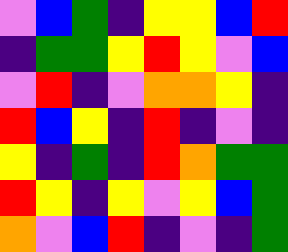[["violet", "blue", "green", "indigo", "yellow", "yellow", "blue", "red"], ["indigo", "green", "green", "yellow", "red", "yellow", "violet", "blue"], ["violet", "red", "indigo", "violet", "orange", "orange", "yellow", "indigo"], ["red", "blue", "yellow", "indigo", "red", "indigo", "violet", "indigo"], ["yellow", "indigo", "green", "indigo", "red", "orange", "green", "green"], ["red", "yellow", "indigo", "yellow", "violet", "yellow", "blue", "green"], ["orange", "violet", "blue", "red", "indigo", "violet", "indigo", "green"]]